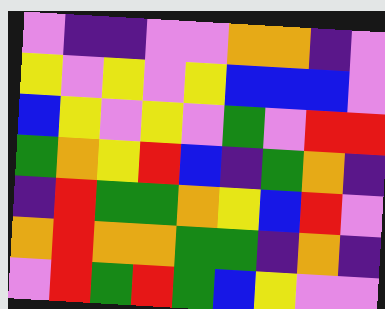[["violet", "indigo", "indigo", "violet", "violet", "orange", "orange", "indigo", "violet"], ["yellow", "violet", "yellow", "violet", "yellow", "blue", "blue", "blue", "violet"], ["blue", "yellow", "violet", "yellow", "violet", "green", "violet", "red", "red"], ["green", "orange", "yellow", "red", "blue", "indigo", "green", "orange", "indigo"], ["indigo", "red", "green", "green", "orange", "yellow", "blue", "red", "violet"], ["orange", "red", "orange", "orange", "green", "green", "indigo", "orange", "indigo"], ["violet", "red", "green", "red", "green", "blue", "yellow", "violet", "violet"]]